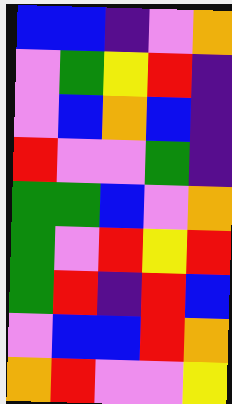[["blue", "blue", "indigo", "violet", "orange"], ["violet", "green", "yellow", "red", "indigo"], ["violet", "blue", "orange", "blue", "indigo"], ["red", "violet", "violet", "green", "indigo"], ["green", "green", "blue", "violet", "orange"], ["green", "violet", "red", "yellow", "red"], ["green", "red", "indigo", "red", "blue"], ["violet", "blue", "blue", "red", "orange"], ["orange", "red", "violet", "violet", "yellow"]]